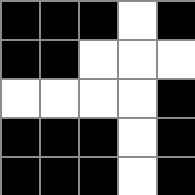[["black", "black", "black", "white", "black"], ["black", "black", "white", "white", "white"], ["white", "white", "white", "white", "black"], ["black", "black", "black", "white", "black"], ["black", "black", "black", "white", "black"]]